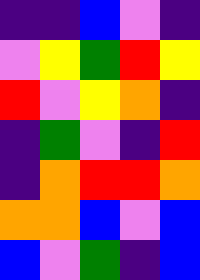[["indigo", "indigo", "blue", "violet", "indigo"], ["violet", "yellow", "green", "red", "yellow"], ["red", "violet", "yellow", "orange", "indigo"], ["indigo", "green", "violet", "indigo", "red"], ["indigo", "orange", "red", "red", "orange"], ["orange", "orange", "blue", "violet", "blue"], ["blue", "violet", "green", "indigo", "blue"]]